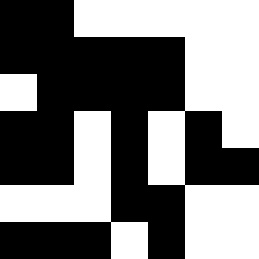[["black", "black", "white", "white", "white", "white", "white"], ["black", "black", "black", "black", "black", "white", "white"], ["white", "black", "black", "black", "black", "white", "white"], ["black", "black", "white", "black", "white", "black", "white"], ["black", "black", "white", "black", "white", "black", "black"], ["white", "white", "white", "black", "black", "white", "white"], ["black", "black", "black", "white", "black", "white", "white"]]